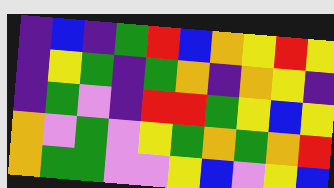[["indigo", "blue", "indigo", "green", "red", "blue", "orange", "yellow", "red", "yellow"], ["indigo", "yellow", "green", "indigo", "green", "orange", "indigo", "orange", "yellow", "indigo"], ["indigo", "green", "violet", "indigo", "red", "red", "green", "yellow", "blue", "yellow"], ["orange", "violet", "green", "violet", "yellow", "green", "orange", "green", "orange", "red"], ["orange", "green", "green", "violet", "violet", "yellow", "blue", "violet", "yellow", "blue"]]